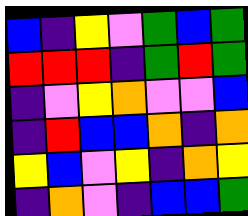[["blue", "indigo", "yellow", "violet", "green", "blue", "green"], ["red", "red", "red", "indigo", "green", "red", "green"], ["indigo", "violet", "yellow", "orange", "violet", "violet", "blue"], ["indigo", "red", "blue", "blue", "orange", "indigo", "orange"], ["yellow", "blue", "violet", "yellow", "indigo", "orange", "yellow"], ["indigo", "orange", "violet", "indigo", "blue", "blue", "green"]]